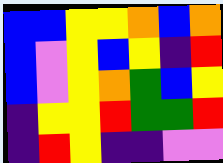[["blue", "blue", "yellow", "yellow", "orange", "blue", "orange"], ["blue", "violet", "yellow", "blue", "yellow", "indigo", "red"], ["blue", "violet", "yellow", "orange", "green", "blue", "yellow"], ["indigo", "yellow", "yellow", "red", "green", "green", "red"], ["indigo", "red", "yellow", "indigo", "indigo", "violet", "violet"]]